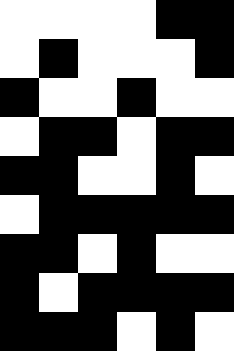[["white", "white", "white", "white", "black", "black"], ["white", "black", "white", "white", "white", "black"], ["black", "white", "white", "black", "white", "white"], ["white", "black", "black", "white", "black", "black"], ["black", "black", "white", "white", "black", "white"], ["white", "black", "black", "black", "black", "black"], ["black", "black", "white", "black", "white", "white"], ["black", "white", "black", "black", "black", "black"], ["black", "black", "black", "white", "black", "white"]]